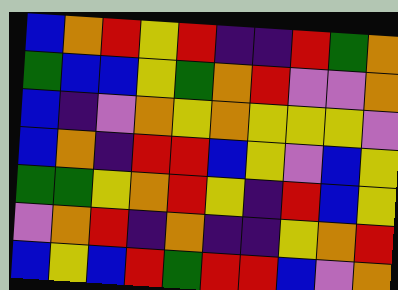[["blue", "orange", "red", "yellow", "red", "indigo", "indigo", "red", "green", "orange"], ["green", "blue", "blue", "yellow", "green", "orange", "red", "violet", "violet", "orange"], ["blue", "indigo", "violet", "orange", "yellow", "orange", "yellow", "yellow", "yellow", "violet"], ["blue", "orange", "indigo", "red", "red", "blue", "yellow", "violet", "blue", "yellow"], ["green", "green", "yellow", "orange", "red", "yellow", "indigo", "red", "blue", "yellow"], ["violet", "orange", "red", "indigo", "orange", "indigo", "indigo", "yellow", "orange", "red"], ["blue", "yellow", "blue", "red", "green", "red", "red", "blue", "violet", "orange"]]